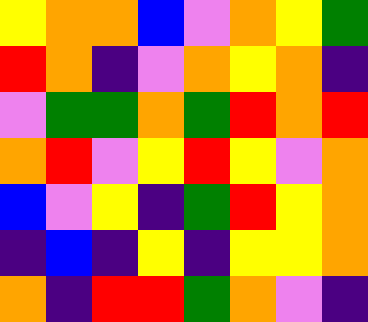[["yellow", "orange", "orange", "blue", "violet", "orange", "yellow", "green"], ["red", "orange", "indigo", "violet", "orange", "yellow", "orange", "indigo"], ["violet", "green", "green", "orange", "green", "red", "orange", "red"], ["orange", "red", "violet", "yellow", "red", "yellow", "violet", "orange"], ["blue", "violet", "yellow", "indigo", "green", "red", "yellow", "orange"], ["indigo", "blue", "indigo", "yellow", "indigo", "yellow", "yellow", "orange"], ["orange", "indigo", "red", "red", "green", "orange", "violet", "indigo"]]